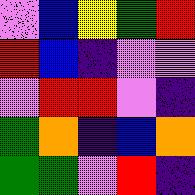[["violet", "blue", "yellow", "green", "red"], ["red", "blue", "indigo", "violet", "violet"], ["violet", "red", "red", "violet", "indigo"], ["green", "orange", "indigo", "blue", "orange"], ["green", "green", "violet", "red", "indigo"]]